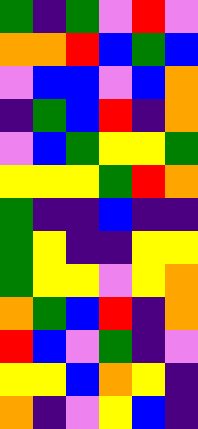[["green", "indigo", "green", "violet", "red", "violet"], ["orange", "orange", "red", "blue", "green", "blue"], ["violet", "blue", "blue", "violet", "blue", "orange"], ["indigo", "green", "blue", "red", "indigo", "orange"], ["violet", "blue", "green", "yellow", "yellow", "green"], ["yellow", "yellow", "yellow", "green", "red", "orange"], ["green", "indigo", "indigo", "blue", "indigo", "indigo"], ["green", "yellow", "indigo", "indigo", "yellow", "yellow"], ["green", "yellow", "yellow", "violet", "yellow", "orange"], ["orange", "green", "blue", "red", "indigo", "orange"], ["red", "blue", "violet", "green", "indigo", "violet"], ["yellow", "yellow", "blue", "orange", "yellow", "indigo"], ["orange", "indigo", "violet", "yellow", "blue", "indigo"]]